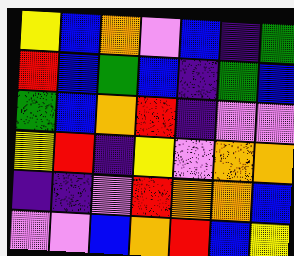[["yellow", "blue", "orange", "violet", "blue", "indigo", "green"], ["red", "blue", "green", "blue", "indigo", "green", "blue"], ["green", "blue", "orange", "red", "indigo", "violet", "violet"], ["yellow", "red", "indigo", "yellow", "violet", "orange", "orange"], ["indigo", "indigo", "violet", "red", "orange", "orange", "blue"], ["violet", "violet", "blue", "orange", "red", "blue", "yellow"]]